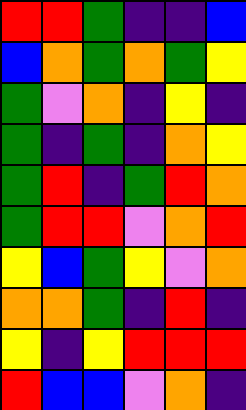[["red", "red", "green", "indigo", "indigo", "blue"], ["blue", "orange", "green", "orange", "green", "yellow"], ["green", "violet", "orange", "indigo", "yellow", "indigo"], ["green", "indigo", "green", "indigo", "orange", "yellow"], ["green", "red", "indigo", "green", "red", "orange"], ["green", "red", "red", "violet", "orange", "red"], ["yellow", "blue", "green", "yellow", "violet", "orange"], ["orange", "orange", "green", "indigo", "red", "indigo"], ["yellow", "indigo", "yellow", "red", "red", "red"], ["red", "blue", "blue", "violet", "orange", "indigo"]]